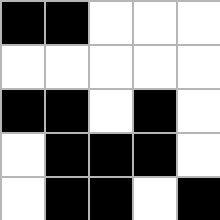[["black", "black", "white", "white", "white"], ["white", "white", "white", "white", "white"], ["black", "black", "white", "black", "white"], ["white", "black", "black", "black", "white"], ["white", "black", "black", "white", "black"]]